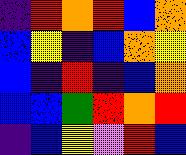[["indigo", "red", "orange", "red", "blue", "orange"], ["blue", "yellow", "indigo", "blue", "orange", "yellow"], ["blue", "indigo", "red", "indigo", "blue", "orange"], ["blue", "blue", "green", "red", "orange", "red"], ["indigo", "blue", "yellow", "violet", "red", "blue"]]